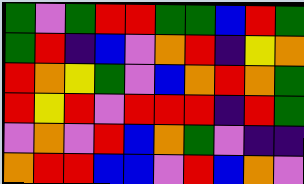[["green", "violet", "green", "red", "red", "green", "green", "blue", "red", "green"], ["green", "red", "indigo", "blue", "violet", "orange", "red", "indigo", "yellow", "orange"], ["red", "orange", "yellow", "green", "violet", "blue", "orange", "red", "orange", "green"], ["red", "yellow", "red", "violet", "red", "red", "red", "indigo", "red", "green"], ["violet", "orange", "violet", "red", "blue", "orange", "green", "violet", "indigo", "indigo"], ["orange", "red", "red", "blue", "blue", "violet", "red", "blue", "orange", "violet"]]